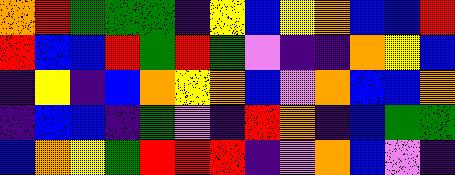[["orange", "red", "green", "green", "green", "indigo", "yellow", "blue", "yellow", "orange", "blue", "blue", "red"], ["red", "blue", "blue", "red", "green", "red", "green", "violet", "indigo", "indigo", "orange", "yellow", "blue"], ["indigo", "yellow", "indigo", "blue", "orange", "yellow", "orange", "blue", "violet", "orange", "blue", "blue", "orange"], ["indigo", "blue", "blue", "indigo", "green", "violet", "indigo", "red", "orange", "indigo", "blue", "green", "green"], ["blue", "orange", "yellow", "green", "red", "red", "red", "indigo", "violet", "orange", "blue", "violet", "indigo"]]